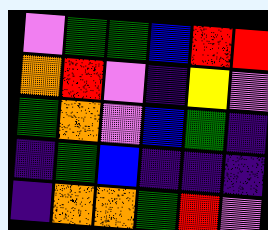[["violet", "green", "green", "blue", "red", "red"], ["orange", "red", "violet", "indigo", "yellow", "violet"], ["green", "orange", "violet", "blue", "green", "indigo"], ["indigo", "green", "blue", "indigo", "indigo", "indigo"], ["indigo", "orange", "orange", "green", "red", "violet"]]